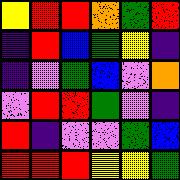[["yellow", "red", "red", "orange", "green", "red"], ["indigo", "red", "blue", "green", "yellow", "indigo"], ["indigo", "violet", "green", "blue", "violet", "orange"], ["violet", "red", "red", "green", "violet", "indigo"], ["red", "indigo", "violet", "violet", "green", "blue"], ["red", "red", "red", "yellow", "yellow", "green"]]